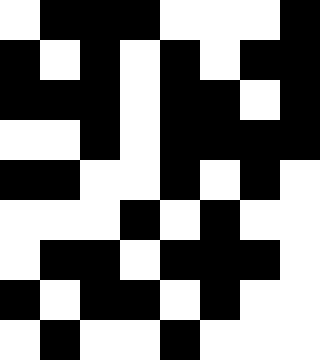[["white", "black", "black", "black", "white", "white", "white", "black"], ["black", "white", "black", "white", "black", "white", "black", "black"], ["black", "black", "black", "white", "black", "black", "white", "black"], ["white", "white", "black", "white", "black", "black", "black", "black"], ["black", "black", "white", "white", "black", "white", "black", "white"], ["white", "white", "white", "black", "white", "black", "white", "white"], ["white", "black", "black", "white", "black", "black", "black", "white"], ["black", "white", "black", "black", "white", "black", "white", "white"], ["white", "black", "white", "white", "black", "white", "white", "white"]]